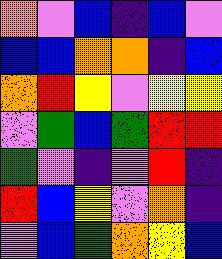[["orange", "violet", "blue", "indigo", "blue", "violet"], ["blue", "blue", "orange", "orange", "indigo", "blue"], ["orange", "red", "yellow", "violet", "yellow", "yellow"], ["violet", "green", "blue", "green", "red", "red"], ["green", "violet", "indigo", "violet", "red", "indigo"], ["red", "blue", "yellow", "violet", "orange", "indigo"], ["violet", "blue", "green", "orange", "yellow", "blue"]]